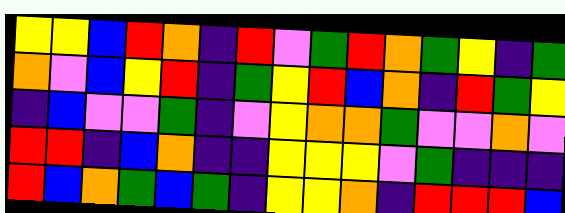[["yellow", "yellow", "blue", "red", "orange", "indigo", "red", "violet", "green", "red", "orange", "green", "yellow", "indigo", "green"], ["orange", "violet", "blue", "yellow", "red", "indigo", "green", "yellow", "red", "blue", "orange", "indigo", "red", "green", "yellow"], ["indigo", "blue", "violet", "violet", "green", "indigo", "violet", "yellow", "orange", "orange", "green", "violet", "violet", "orange", "violet"], ["red", "red", "indigo", "blue", "orange", "indigo", "indigo", "yellow", "yellow", "yellow", "violet", "green", "indigo", "indigo", "indigo"], ["red", "blue", "orange", "green", "blue", "green", "indigo", "yellow", "yellow", "orange", "indigo", "red", "red", "red", "blue"]]